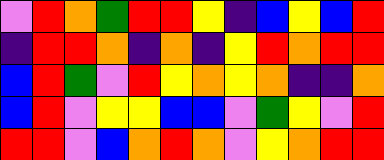[["violet", "red", "orange", "green", "red", "red", "yellow", "indigo", "blue", "yellow", "blue", "red"], ["indigo", "red", "red", "orange", "indigo", "orange", "indigo", "yellow", "red", "orange", "red", "red"], ["blue", "red", "green", "violet", "red", "yellow", "orange", "yellow", "orange", "indigo", "indigo", "orange"], ["blue", "red", "violet", "yellow", "yellow", "blue", "blue", "violet", "green", "yellow", "violet", "red"], ["red", "red", "violet", "blue", "orange", "red", "orange", "violet", "yellow", "orange", "red", "red"]]